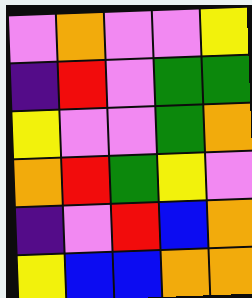[["violet", "orange", "violet", "violet", "yellow"], ["indigo", "red", "violet", "green", "green"], ["yellow", "violet", "violet", "green", "orange"], ["orange", "red", "green", "yellow", "violet"], ["indigo", "violet", "red", "blue", "orange"], ["yellow", "blue", "blue", "orange", "orange"]]